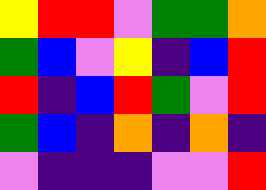[["yellow", "red", "red", "violet", "green", "green", "orange"], ["green", "blue", "violet", "yellow", "indigo", "blue", "red"], ["red", "indigo", "blue", "red", "green", "violet", "red"], ["green", "blue", "indigo", "orange", "indigo", "orange", "indigo"], ["violet", "indigo", "indigo", "indigo", "violet", "violet", "red"]]